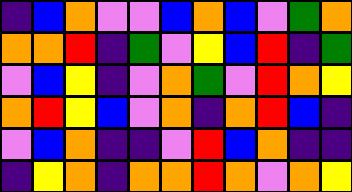[["indigo", "blue", "orange", "violet", "violet", "blue", "orange", "blue", "violet", "green", "orange"], ["orange", "orange", "red", "indigo", "green", "violet", "yellow", "blue", "red", "indigo", "green"], ["violet", "blue", "yellow", "indigo", "violet", "orange", "green", "violet", "red", "orange", "yellow"], ["orange", "red", "yellow", "blue", "violet", "orange", "indigo", "orange", "red", "blue", "indigo"], ["violet", "blue", "orange", "indigo", "indigo", "violet", "red", "blue", "orange", "indigo", "indigo"], ["indigo", "yellow", "orange", "indigo", "orange", "orange", "red", "orange", "violet", "orange", "yellow"]]